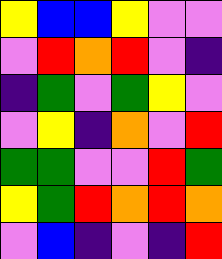[["yellow", "blue", "blue", "yellow", "violet", "violet"], ["violet", "red", "orange", "red", "violet", "indigo"], ["indigo", "green", "violet", "green", "yellow", "violet"], ["violet", "yellow", "indigo", "orange", "violet", "red"], ["green", "green", "violet", "violet", "red", "green"], ["yellow", "green", "red", "orange", "red", "orange"], ["violet", "blue", "indigo", "violet", "indigo", "red"]]